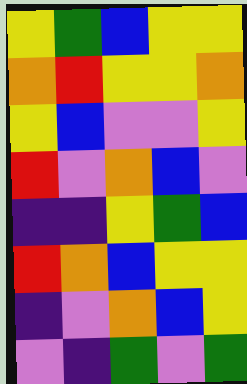[["yellow", "green", "blue", "yellow", "yellow"], ["orange", "red", "yellow", "yellow", "orange"], ["yellow", "blue", "violet", "violet", "yellow"], ["red", "violet", "orange", "blue", "violet"], ["indigo", "indigo", "yellow", "green", "blue"], ["red", "orange", "blue", "yellow", "yellow"], ["indigo", "violet", "orange", "blue", "yellow"], ["violet", "indigo", "green", "violet", "green"]]